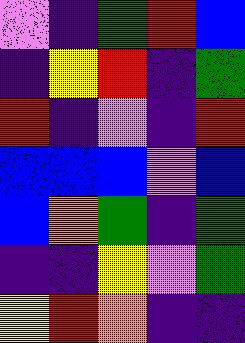[["violet", "indigo", "green", "red", "blue"], ["indigo", "yellow", "red", "indigo", "green"], ["red", "indigo", "violet", "indigo", "red"], ["blue", "blue", "blue", "violet", "blue"], ["blue", "orange", "green", "indigo", "green"], ["indigo", "indigo", "yellow", "violet", "green"], ["yellow", "red", "orange", "indigo", "indigo"]]